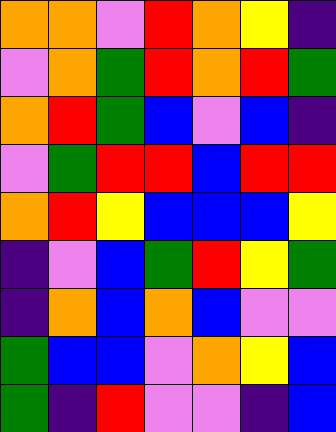[["orange", "orange", "violet", "red", "orange", "yellow", "indigo"], ["violet", "orange", "green", "red", "orange", "red", "green"], ["orange", "red", "green", "blue", "violet", "blue", "indigo"], ["violet", "green", "red", "red", "blue", "red", "red"], ["orange", "red", "yellow", "blue", "blue", "blue", "yellow"], ["indigo", "violet", "blue", "green", "red", "yellow", "green"], ["indigo", "orange", "blue", "orange", "blue", "violet", "violet"], ["green", "blue", "blue", "violet", "orange", "yellow", "blue"], ["green", "indigo", "red", "violet", "violet", "indigo", "blue"]]